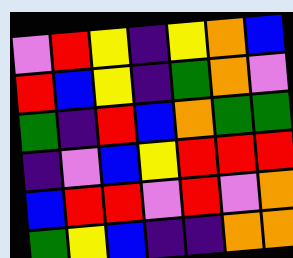[["violet", "red", "yellow", "indigo", "yellow", "orange", "blue"], ["red", "blue", "yellow", "indigo", "green", "orange", "violet"], ["green", "indigo", "red", "blue", "orange", "green", "green"], ["indigo", "violet", "blue", "yellow", "red", "red", "red"], ["blue", "red", "red", "violet", "red", "violet", "orange"], ["green", "yellow", "blue", "indigo", "indigo", "orange", "orange"]]